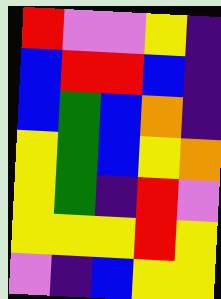[["red", "violet", "violet", "yellow", "indigo"], ["blue", "red", "red", "blue", "indigo"], ["blue", "green", "blue", "orange", "indigo"], ["yellow", "green", "blue", "yellow", "orange"], ["yellow", "green", "indigo", "red", "violet"], ["yellow", "yellow", "yellow", "red", "yellow"], ["violet", "indigo", "blue", "yellow", "yellow"]]